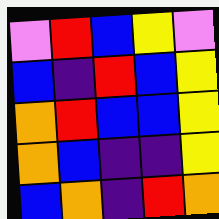[["violet", "red", "blue", "yellow", "violet"], ["blue", "indigo", "red", "blue", "yellow"], ["orange", "red", "blue", "blue", "yellow"], ["orange", "blue", "indigo", "indigo", "yellow"], ["blue", "orange", "indigo", "red", "orange"]]